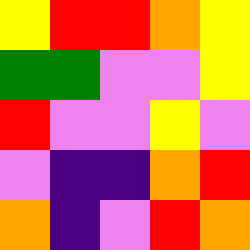[["yellow", "red", "red", "orange", "yellow"], ["green", "green", "violet", "violet", "yellow"], ["red", "violet", "violet", "yellow", "violet"], ["violet", "indigo", "indigo", "orange", "red"], ["orange", "indigo", "violet", "red", "orange"]]